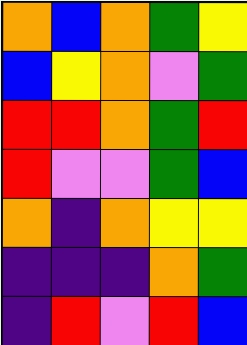[["orange", "blue", "orange", "green", "yellow"], ["blue", "yellow", "orange", "violet", "green"], ["red", "red", "orange", "green", "red"], ["red", "violet", "violet", "green", "blue"], ["orange", "indigo", "orange", "yellow", "yellow"], ["indigo", "indigo", "indigo", "orange", "green"], ["indigo", "red", "violet", "red", "blue"]]